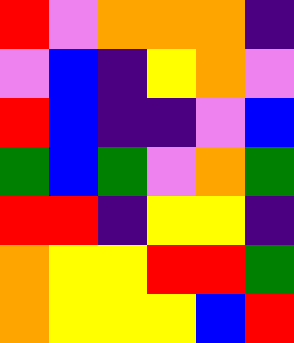[["red", "violet", "orange", "orange", "orange", "indigo"], ["violet", "blue", "indigo", "yellow", "orange", "violet"], ["red", "blue", "indigo", "indigo", "violet", "blue"], ["green", "blue", "green", "violet", "orange", "green"], ["red", "red", "indigo", "yellow", "yellow", "indigo"], ["orange", "yellow", "yellow", "red", "red", "green"], ["orange", "yellow", "yellow", "yellow", "blue", "red"]]